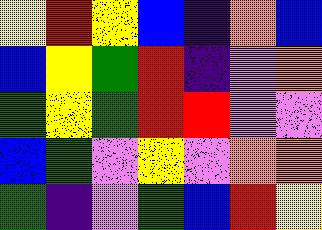[["yellow", "red", "yellow", "blue", "indigo", "orange", "blue"], ["blue", "yellow", "green", "red", "indigo", "violet", "orange"], ["green", "yellow", "green", "red", "red", "violet", "violet"], ["blue", "green", "violet", "yellow", "violet", "orange", "orange"], ["green", "indigo", "violet", "green", "blue", "red", "yellow"]]